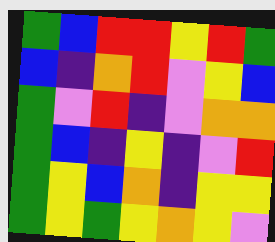[["green", "blue", "red", "red", "yellow", "red", "green"], ["blue", "indigo", "orange", "red", "violet", "yellow", "blue"], ["green", "violet", "red", "indigo", "violet", "orange", "orange"], ["green", "blue", "indigo", "yellow", "indigo", "violet", "red"], ["green", "yellow", "blue", "orange", "indigo", "yellow", "yellow"], ["green", "yellow", "green", "yellow", "orange", "yellow", "violet"]]